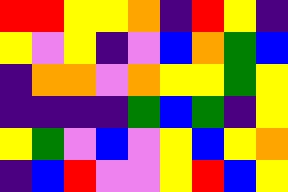[["red", "red", "yellow", "yellow", "orange", "indigo", "red", "yellow", "indigo"], ["yellow", "violet", "yellow", "indigo", "violet", "blue", "orange", "green", "blue"], ["indigo", "orange", "orange", "violet", "orange", "yellow", "yellow", "green", "yellow"], ["indigo", "indigo", "indigo", "indigo", "green", "blue", "green", "indigo", "yellow"], ["yellow", "green", "violet", "blue", "violet", "yellow", "blue", "yellow", "orange"], ["indigo", "blue", "red", "violet", "violet", "yellow", "red", "blue", "yellow"]]